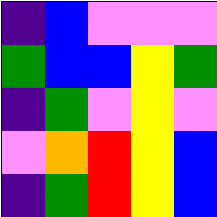[["indigo", "blue", "violet", "violet", "violet"], ["green", "blue", "blue", "yellow", "green"], ["indigo", "green", "violet", "yellow", "violet"], ["violet", "orange", "red", "yellow", "blue"], ["indigo", "green", "red", "yellow", "blue"]]